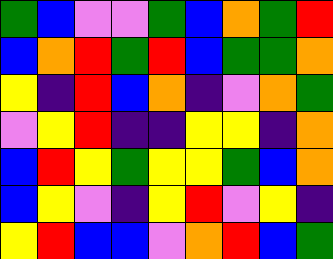[["green", "blue", "violet", "violet", "green", "blue", "orange", "green", "red"], ["blue", "orange", "red", "green", "red", "blue", "green", "green", "orange"], ["yellow", "indigo", "red", "blue", "orange", "indigo", "violet", "orange", "green"], ["violet", "yellow", "red", "indigo", "indigo", "yellow", "yellow", "indigo", "orange"], ["blue", "red", "yellow", "green", "yellow", "yellow", "green", "blue", "orange"], ["blue", "yellow", "violet", "indigo", "yellow", "red", "violet", "yellow", "indigo"], ["yellow", "red", "blue", "blue", "violet", "orange", "red", "blue", "green"]]